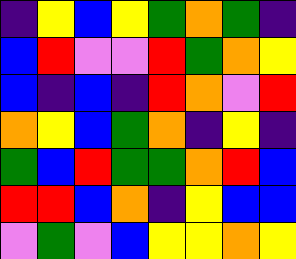[["indigo", "yellow", "blue", "yellow", "green", "orange", "green", "indigo"], ["blue", "red", "violet", "violet", "red", "green", "orange", "yellow"], ["blue", "indigo", "blue", "indigo", "red", "orange", "violet", "red"], ["orange", "yellow", "blue", "green", "orange", "indigo", "yellow", "indigo"], ["green", "blue", "red", "green", "green", "orange", "red", "blue"], ["red", "red", "blue", "orange", "indigo", "yellow", "blue", "blue"], ["violet", "green", "violet", "blue", "yellow", "yellow", "orange", "yellow"]]